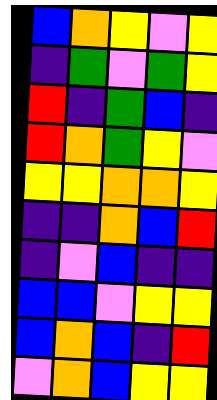[["blue", "orange", "yellow", "violet", "yellow"], ["indigo", "green", "violet", "green", "yellow"], ["red", "indigo", "green", "blue", "indigo"], ["red", "orange", "green", "yellow", "violet"], ["yellow", "yellow", "orange", "orange", "yellow"], ["indigo", "indigo", "orange", "blue", "red"], ["indigo", "violet", "blue", "indigo", "indigo"], ["blue", "blue", "violet", "yellow", "yellow"], ["blue", "orange", "blue", "indigo", "red"], ["violet", "orange", "blue", "yellow", "yellow"]]